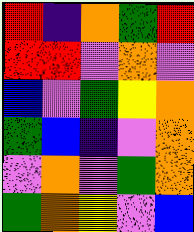[["red", "indigo", "orange", "green", "red"], ["red", "red", "violet", "orange", "violet"], ["blue", "violet", "green", "yellow", "orange"], ["green", "blue", "indigo", "violet", "orange"], ["violet", "orange", "violet", "green", "orange"], ["green", "orange", "yellow", "violet", "blue"]]